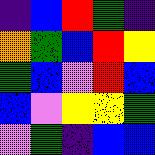[["indigo", "blue", "red", "green", "indigo"], ["orange", "green", "blue", "red", "yellow"], ["green", "blue", "violet", "red", "blue"], ["blue", "violet", "yellow", "yellow", "green"], ["violet", "green", "indigo", "blue", "blue"]]